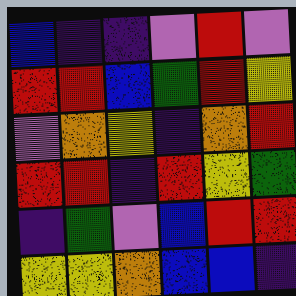[["blue", "indigo", "indigo", "violet", "red", "violet"], ["red", "red", "blue", "green", "red", "yellow"], ["violet", "orange", "yellow", "indigo", "orange", "red"], ["red", "red", "indigo", "red", "yellow", "green"], ["indigo", "green", "violet", "blue", "red", "red"], ["yellow", "yellow", "orange", "blue", "blue", "indigo"]]